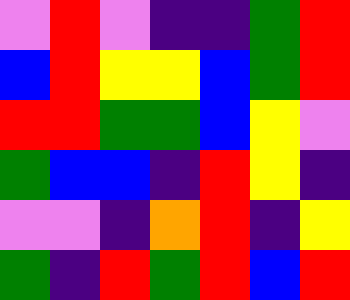[["violet", "red", "violet", "indigo", "indigo", "green", "red"], ["blue", "red", "yellow", "yellow", "blue", "green", "red"], ["red", "red", "green", "green", "blue", "yellow", "violet"], ["green", "blue", "blue", "indigo", "red", "yellow", "indigo"], ["violet", "violet", "indigo", "orange", "red", "indigo", "yellow"], ["green", "indigo", "red", "green", "red", "blue", "red"]]